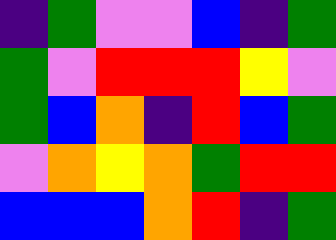[["indigo", "green", "violet", "violet", "blue", "indigo", "green"], ["green", "violet", "red", "red", "red", "yellow", "violet"], ["green", "blue", "orange", "indigo", "red", "blue", "green"], ["violet", "orange", "yellow", "orange", "green", "red", "red"], ["blue", "blue", "blue", "orange", "red", "indigo", "green"]]